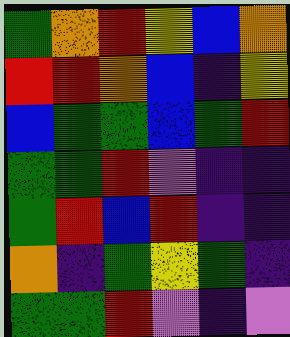[["green", "orange", "red", "yellow", "blue", "orange"], ["red", "red", "orange", "blue", "indigo", "yellow"], ["blue", "green", "green", "blue", "green", "red"], ["green", "green", "red", "violet", "indigo", "indigo"], ["green", "red", "blue", "red", "indigo", "indigo"], ["orange", "indigo", "green", "yellow", "green", "indigo"], ["green", "green", "red", "violet", "indigo", "violet"]]